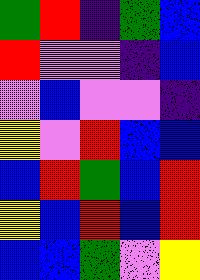[["green", "red", "indigo", "green", "blue"], ["red", "violet", "violet", "indigo", "blue"], ["violet", "blue", "violet", "violet", "indigo"], ["yellow", "violet", "red", "blue", "blue"], ["blue", "red", "green", "blue", "red"], ["yellow", "blue", "red", "blue", "red"], ["blue", "blue", "green", "violet", "yellow"]]